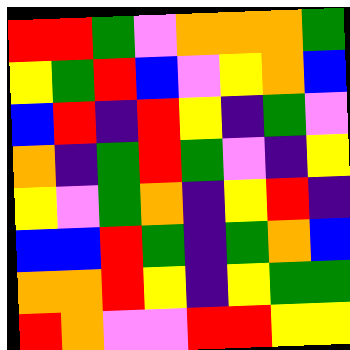[["red", "red", "green", "violet", "orange", "orange", "orange", "green"], ["yellow", "green", "red", "blue", "violet", "yellow", "orange", "blue"], ["blue", "red", "indigo", "red", "yellow", "indigo", "green", "violet"], ["orange", "indigo", "green", "red", "green", "violet", "indigo", "yellow"], ["yellow", "violet", "green", "orange", "indigo", "yellow", "red", "indigo"], ["blue", "blue", "red", "green", "indigo", "green", "orange", "blue"], ["orange", "orange", "red", "yellow", "indigo", "yellow", "green", "green"], ["red", "orange", "violet", "violet", "red", "red", "yellow", "yellow"]]